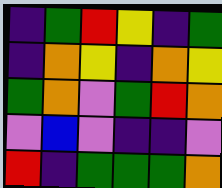[["indigo", "green", "red", "yellow", "indigo", "green"], ["indigo", "orange", "yellow", "indigo", "orange", "yellow"], ["green", "orange", "violet", "green", "red", "orange"], ["violet", "blue", "violet", "indigo", "indigo", "violet"], ["red", "indigo", "green", "green", "green", "orange"]]